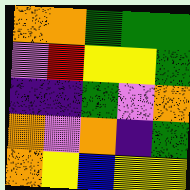[["orange", "orange", "green", "green", "green"], ["violet", "red", "yellow", "yellow", "green"], ["indigo", "indigo", "green", "violet", "orange"], ["orange", "violet", "orange", "indigo", "green"], ["orange", "yellow", "blue", "yellow", "yellow"]]